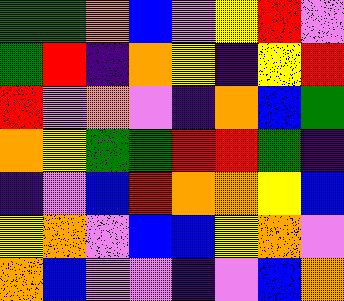[["green", "green", "orange", "blue", "violet", "yellow", "red", "violet"], ["green", "red", "indigo", "orange", "yellow", "indigo", "yellow", "red"], ["red", "violet", "orange", "violet", "indigo", "orange", "blue", "green"], ["orange", "yellow", "green", "green", "red", "red", "green", "indigo"], ["indigo", "violet", "blue", "red", "orange", "orange", "yellow", "blue"], ["yellow", "orange", "violet", "blue", "blue", "yellow", "orange", "violet"], ["orange", "blue", "violet", "violet", "indigo", "violet", "blue", "orange"]]